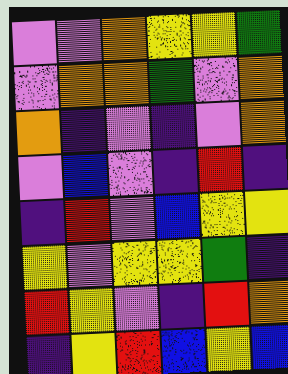[["violet", "violet", "orange", "yellow", "yellow", "green"], ["violet", "orange", "orange", "green", "violet", "orange"], ["orange", "indigo", "violet", "indigo", "violet", "orange"], ["violet", "blue", "violet", "indigo", "red", "indigo"], ["indigo", "red", "violet", "blue", "yellow", "yellow"], ["yellow", "violet", "yellow", "yellow", "green", "indigo"], ["red", "yellow", "violet", "indigo", "red", "orange"], ["indigo", "yellow", "red", "blue", "yellow", "blue"]]